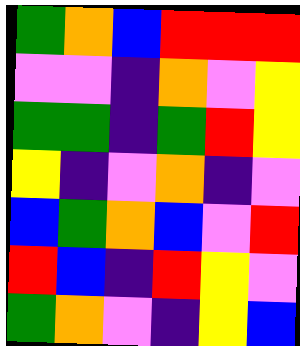[["green", "orange", "blue", "red", "red", "red"], ["violet", "violet", "indigo", "orange", "violet", "yellow"], ["green", "green", "indigo", "green", "red", "yellow"], ["yellow", "indigo", "violet", "orange", "indigo", "violet"], ["blue", "green", "orange", "blue", "violet", "red"], ["red", "blue", "indigo", "red", "yellow", "violet"], ["green", "orange", "violet", "indigo", "yellow", "blue"]]